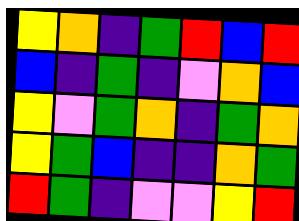[["yellow", "orange", "indigo", "green", "red", "blue", "red"], ["blue", "indigo", "green", "indigo", "violet", "orange", "blue"], ["yellow", "violet", "green", "orange", "indigo", "green", "orange"], ["yellow", "green", "blue", "indigo", "indigo", "orange", "green"], ["red", "green", "indigo", "violet", "violet", "yellow", "red"]]